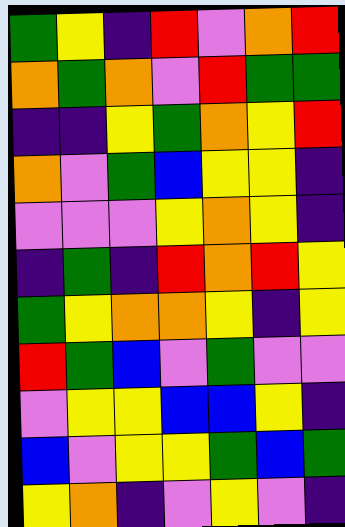[["green", "yellow", "indigo", "red", "violet", "orange", "red"], ["orange", "green", "orange", "violet", "red", "green", "green"], ["indigo", "indigo", "yellow", "green", "orange", "yellow", "red"], ["orange", "violet", "green", "blue", "yellow", "yellow", "indigo"], ["violet", "violet", "violet", "yellow", "orange", "yellow", "indigo"], ["indigo", "green", "indigo", "red", "orange", "red", "yellow"], ["green", "yellow", "orange", "orange", "yellow", "indigo", "yellow"], ["red", "green", "blue", "violet", "green", "violet", "violet"], ["violet", "yellow", "yellow", "blue", "blue", "yellow", "indigo"], ["blue", "violet", "yellow", "yellow", "green", "blue", "green"], ["yellow", "orange", "indigo", "violet", "yellow", "violet", "indigo"]]